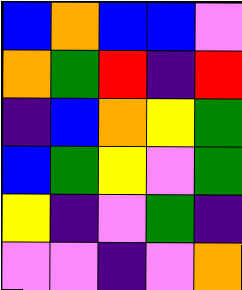[["blue", "orange", "blue", "blue", "violet"], ["orange", "green", "red", "indigo", "red"], ["indigo", "blue", "orange", "yellow", "green"], ["blue", "green", "yellow", "violet", "green"], ["yellow", "indigo", "violet", "green", "indigo"], ["violet", "violet", "indigo", "violet", "orange"]]